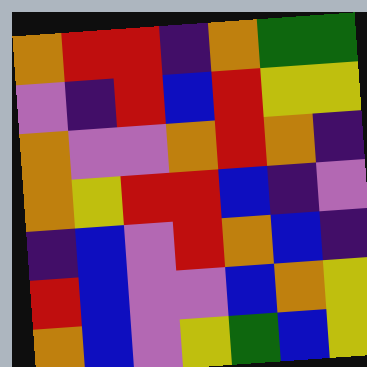[["orange", "red", "red", "indigo", "orange", "green", "green"], ["violet", "indigo", "red", "blue", "red", "yellow", "yellow"], ["orange", "violet", "violet", "orange", "red", "orange", "indigo"], ["orange", "yellow", "red", "red", "blue", "indigo", "violet"], ["indigo", "blue", "violet", "red", "orange", "blue", "indigo"], ["red", "blue", "violet", "violet", "blue", "orange", "yellow"], ["orange", "blue", "violet", "yellow", "green", "blue", "yellow"]]